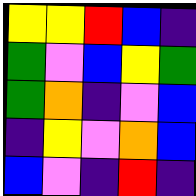[["yellow", "yellow", "red", "blue", "indigo"], ["green", "violet", "blue", "yellow", "green"], ["green", "orange", "indigo", "violet", "blue"], ["indigo", "yellow", "violet", "orange", "blue"], ["blue", "violet", "indigo", "red", "indigo"]]